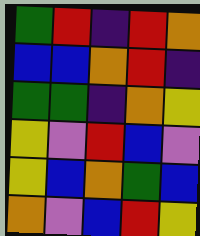[["green", "red", "indigo", "red", "orange"], ["blue", "blue", "orange", "red", "indigo"], ["green", "green", "indigo", "orange", "yellow"], ["yellow", "violet", "red", "blue", "violet"], ["yellow", "blue", "orange", "green", "blue"], ["orange", "violet", "blue", "red", "yellow"]]